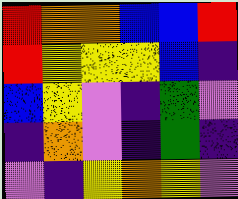[["red", "orange", "orange", "blue", "blue", "red"], ["red", "yellow", "yellow", "yellow", "blue", "indigo"], ["blue", "yellow", "violet", "indigo", "green", "violet"], ["indigo", "orange", "violet", "indigo", "green", "indigo"], ["violet", "indigo", "yellow", "orange", "yellow", "violet"]]